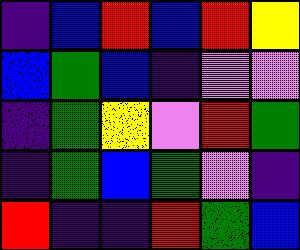[["indigo", "blue", "red", "blue", "red", "yellow"], ["blue", "green", "blue", "indigo", "violet", "violet"], ["indigo", "green", "yellow", "violet", "red", "green"], ["indigo", "green", "blue", "green", "violet", "indigo"], ["red", "indigo", "indigo", "red", "green", "blue"]]